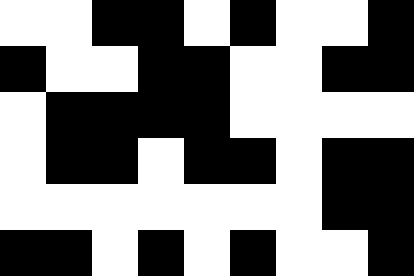[["white", "white", "black", "black", "white", "black", "white", "white", "black"], ["black", "white", "white", "black", "black", "white", "white", "black", "black"], ["white", "black", "black", "black", "black", "white", "white", "white", "white"], ["white", "black", "black", "white", "black", "black", "white", "black", "black"], ["white", "white", "white", "white", "white", "white", "white", "black", "black"], ["black", "black", "white", "black", "white", "black", "white", "white", "black"]]